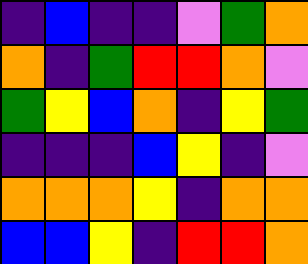[["indigo", "blue", "indigo", "indigo", "violet", "green", "orange"], ["orange", "indigo", "green", "red", "red", "orange", "violet"], ["green", "yellow", "blue", "orange", "indigo", "yellow", "green"], ["indigo", "indigo", "indigo", "blue", "yellow", "indigo", "violet"], ["orange", "orange", "orange", "yellow", "indigo", "orange", "orange"], ["blue", "blue", "yellow", "indigo", "red", "red", "orange"]]